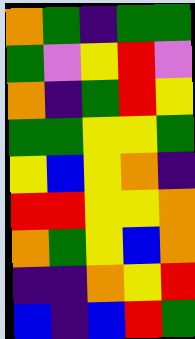[["orange", "green", "indigo", "green", "green"], ["green", "violet", "yellow", "red", "violet"], ["orange", "indigo", "green", "red", "yellow"], ["green", "green", "yellow", "yellow", "green"], ["yellow", "blue", "yellow", "orange", "indigo"], ["red", "red", "yellow", "yellow", "orange"], ["orange", "green", "yellow", "blue", "orange"], ["indigo", "indigo", "orange", "yellow", "red"], ["blue", "indigo", "blue", "red", "green"]]